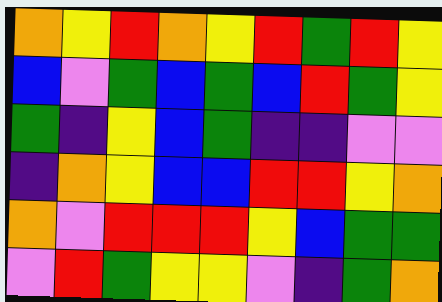[["orange", "yellow", "red", "orange", "yellow", "red", "green", "red", "yellow"], ["blue", "violet", "green", "blue", "green", "blue", "red", "green", "yellow"], ["green", "indigo", "yellow", "blue", "green", "indigo", "indigo", "violet", "violet"], ["indigo", "orange", "yellow", "blue", "blue", "red", "red", "yellow", "orange"], ["orange", "violet", "red", "red", "red", "yellow", "blue", "green", "green"], ["violet", "red", "green", "yellow", "yellow", "violet", "indigo", "green", "orange"]]